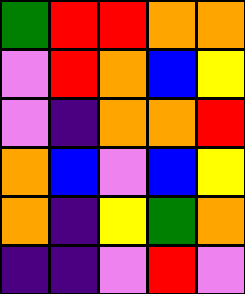[["green", "red", "red", "orange", "orange"], ["violet", "red", "orange", "blue", "yellow"], ["violet", "indigo", "orange", "orange", "red"], ["orange", "blue", "violet", "blue", "yellow"], ["orange", "indigo", "yellow", "green", "orange"], ["indigo", "indigo", "violet", "red", "violet"]]